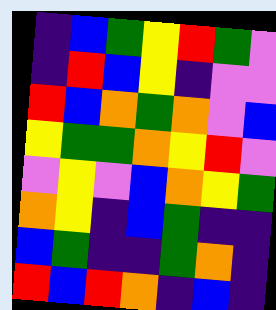[["indigo", "blue", "green", "yellow", "red", "green", "violet"], ["indigo", "red", "blue", "yellow", "indigo", "violet", "violet"], ["red", "blue", "orange", "green", "orange", "violet", "blue"], ["yellow", "green", "green", "orange", "yellow", "red", "violet"], ["violet", "yellow", "violet", "blue", "orange", "yellow", "green"], ["orange", "yellow", "indigo", "blue", "green", "indigo", "indigo"], ["blue", "green", "indigo", "indigo", "green", "orange", "indigo"], ["red", "blue", "red", "orange", "indigo", "blue", "indigo"]]